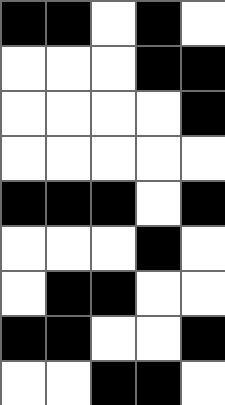[["black", "black", "white", "black", "white"], ["white", "white", "white", "black", "black"], ["white", "white", "white", "white", "black"], ["white", "white", "white", "white", "white"], ["black", "black", "black", "white", "black"], ["white", "white", "white", "black", "white"], ["white", "black", "black", "white", "white"], ["black", "black", "white", "white", "black"], ["white", "white", "black", "black", "white"]]